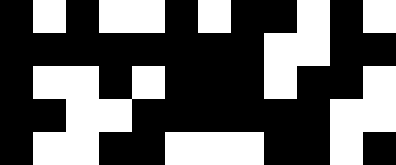[["black", "white", "black", "white", "white", "black", "white", "black", "black", "white", "black", "white"], ["black", "black", "black", "black", "black", "black", "black", "black", "white", "white", "black", "black"], ["black", "white", "white", "black", "white", "black", "black", "black", "white", "black", "black", "white"], ["black", "black", "white", "white", "black", "black", "black", "black", "black", "black", "white", "white"], ["black", "white", "white", "black", "black", "white", "white", "white", "black", "black", "white", "black"]]